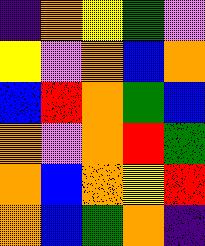[["indigo", "orange", "yellow", "green", "violet"], ["yellow", "violet", "orange", "blue", "orange"], ["blue", "red", "orange", "green", "blue"], ["orange", "violet", "orange", "red", "green"], ["orange", "blue", "orange", "yellow", "red"], ["orange", "blue", "green", "orange", "indigo"]]